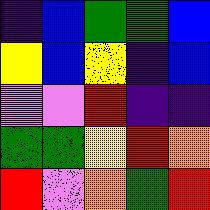[["indigo", "blue", "green", "green", "blue"], ["yellow", "blue", "yellow", "indigo", "blue"], ["violet", "violet", "red", "indigo", "indigo"], ["green", "green", "yellow", "red", "orange"], ["red", "violet", "orange", "green", "red"]]